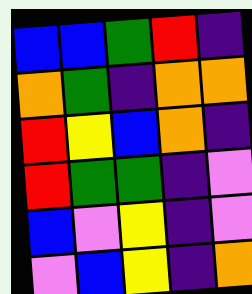[["blue", "blue", "green", "red", "indigo"], ["orange", "green", "indigo", "orange", "orange"], ["red", "yellow", "blue", "orange", "indigo"], ["red", "green", "green", "indigo", "violet"], ["blue", "violet", "yellow", "indigo", "violet"], ["violet", "blue", "yellow", "indigo", "orange"]]